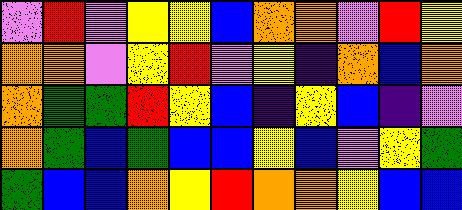[["violet", "red", "violet", "yellow", "yellow", "blue", "orange", "orange", "violet", "red", "yellow"], ["orange", "orange", "violet", "yellow", "red", "violet", "yellow", "indigo", "orange", "blue", "orange"], ["orange", "green", "green", "red", "yellow", "blue", "indigo", "yellow", "blue", "indigo", "violet"], ["orange", "green", "blue", "green", "blue", "blue", "yellow", "blue", "violet", "yellow", "green"], ["green", "blue", "blue", "orange", "yellow", "red", "orange", "orange", "yellow", "blue", "blue"]]